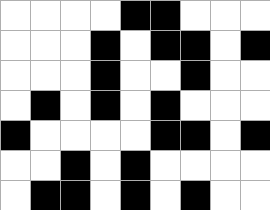[["white", "white", "white", "white", "black", "black", "white", "white", "white"], ["white", "white", "white", "black", "white", "black", "black", "white", "black"], ["white", "white", "white", "black", "white", "white", "black", "white", "white"], ["white", "black", "white", "black", "white", "black", "white", "white", "white"], ["black", "white", "white", "white", "white", "black", "black", "white", "black"], ["white", "white", "black", "white", "black", "white", "white", "white", "white"], ["white", "black", "black", "white", "black", "white", "black", "white", "white"]]